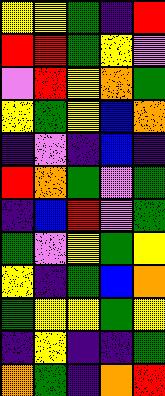[["yellow", "yellow", "green", "indigo", "red"], ["red", "red", "green", "yellow", "violet"], ["violet", "red", "yellow", "orange", "green"], ["yellow", "green", "yellow", "blue", "orange"], ["indigo", "violet", "indigo", "blue", "indigo"], ["red", "orange", "green", "violet", "green"], ["indigo", "blue", "red", "violet", "green"], ["green", "violet", "yellow", "green", "yellow"], ["yellow", "indigo", "green", "blue", "orange"], ["green", "yellow", "yellow", "green", "yellow"], ["indigo", "yellow", "indigo", "indigo", "green"], ["orange", "green", "indigo", "orange", "red"]]